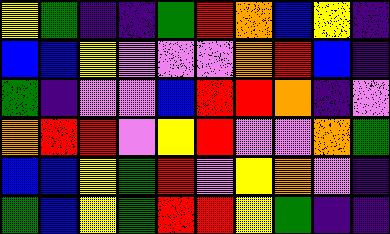[["yellow", "green", "indigo", "indigo", "green", "red", "orange", "blue", "yellow", "indigo"], ["blue", "blue", "yellow", "violet", "violet", "violet", "orange", "red", "blue", "indigo"], ["green", "indigo", "violet", "violet", "blue", "red", "red", "orange", "indigo", "violet"], ["orange", "red", "red", "violet", "yellow", "red", "violet", "violet", "orange", "green"], ["blue", "blue", "yellow", "green", "red", "violet", "yellow", "orange", "violet", "indigo"], ["green", "blue", "yellow", "green", "red", "red", "yellow", "green", "indigo", "indigo"]]